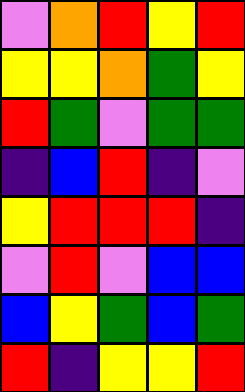[["violet", "orange", "red", "yellow", "red"], ["yellow", "yellow", "orange", "green", "yellow"], ["red", "green", "violet", "green", "green"], ["indigo", "blue", "red", "indigo", "violet"], ["yellow", "red", "red", "red", "indigo"], ["violet", "red", "violet", "blue", "blue"], ["blue", "yellow", "green", "blue", "green"], ["red", "indigo", "yellow", "yellow", "red"]]